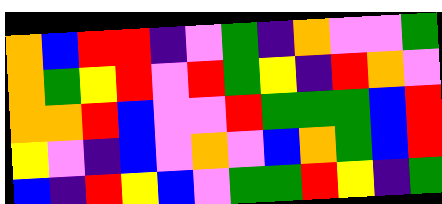[["orange", "blue", "red", "red", "indigo", "violet", "green", "indigo", "orange", "violet", "violet", "green"], ["orange", "green", "yellow", "red", "violet", "red", "green", "yellow", "indigo", "red", "orange", "violet"], ["orange", "orange", "red", "blue", "violet", "violet", "red", "green", "green", "green", "blue", "red"], ["yellow", "violet", "indigo", "blue", "violet", "orange", "violet", "blue", "orange", "green", "blue", "red"], ["blue", "indigo", "red", "yellow", "blue", "violet", "green", "green", "red", "yellow", "indigo", "green"]]